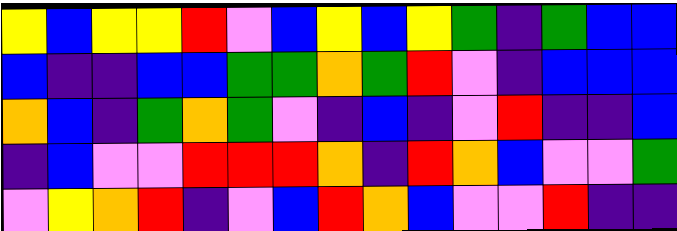[["yellow", "blue", "yellow", "yellow", "red", "violet", "blue", "yellow", "blue", "yellow", "green", "indigo", "green", "blue", "blue"], ["blue", "indigo", "indigo", "blue", "blue", "green", "green", "orange", "green", "red", "violet", "indigo", "blue", "blue", "blue"], ["orange", "blue", "indigo", "green", "orange", "green", "violet", "indigo", "blue", "indigo", "violet", "red", "indigo", "indigo", "blue"], ["indigo", "blue", "violet", "violet", "red", "red", "red", "orange", "indigo", "red", "orange", "blue", "violet", "violet", "green"], ["violet", "yellow", "orange", "red", "indigo", "violet", "blue", "red", "orange", "blue", "violet", "violet", "red", "indigo", "indigo"]]